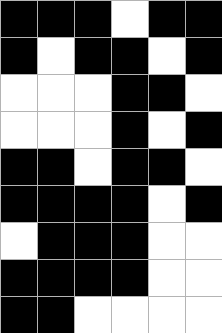[["black", "black", "black", "white", "black", "black"], ["black", "white", "black", "black", "white", "black"], ["white", "white", "white", "black", "black", "white"], ["white", "white", "white", "black", "white", "black"], ["black", "black", "white", "black", "black", "white"], ["black", "black", "black", "black", "white", "black"], ["white", "black", "black", "black", "white", "white"], ["black", "black", "black", "black", "white", "white"], ["black", "black", "white", "white", "white", "white"]]